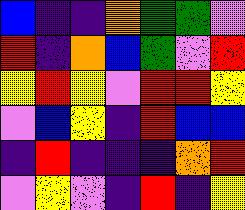[["blue", "indigo", "indigo", "orange", "green", "green", "violet"], ["red", "indigo", "orange", "blue", "green", "violet", "red"], ["yellow", "red", "yellow", "violet", "red", "red", "yellow"], ["violet", "blue", "yellow", "indigo", "red", "blue", "blue"], ["indigo", "red", "indigo", "indigo", "indigo", "orange", "red"], ["violet", "yellow", "violet", "indigo", "red", "indigo", "yellow"]]